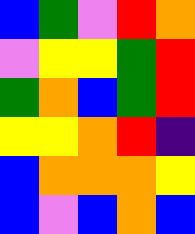[["blue", "green", "violet", "red", "orange"], ["violet", "yellow", "yellow", "green", "red"], ["green", "orange", "blue", "green", "red"], ["yellow", "yellow", "orange", "red", "indigo"], ["blue", "orange", "orange", "orange", "yellow"], ["blue", "violet", "blue", "orange", "blue"]]